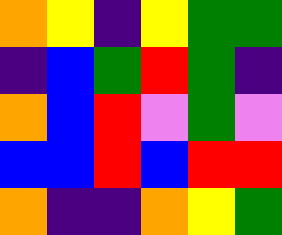[["orange", "yellow", "indigo", "yellow", "green", "green"], ["indigo", "blue", "green", "red", "green", "indigo"], ["orange", "blue", "red", "violet", "green", "violet"], ["blue", "blue", "red", "blue", "red", "red"], ["orange", "indigo", "indigo", "orange", "yellow", "green"]]